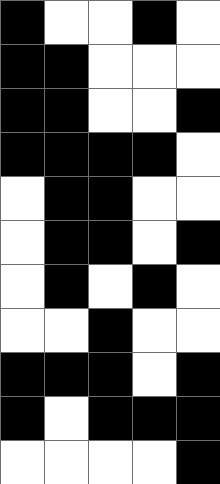[["black", "white", "white", "black", "white"], ["black", "black", "white", "white", "white"], ["black", "black", "white", "white", "black"], ["black", "black", "black", "black", "white"], ["white", "black", "black", "white", "white"], ["white", "black", "black", "white", "black"], ["white", "black", "white", "black", "white"], ["white", "white", "black", "white", "white"], ["black", "black", "black", "white", "black"], ["black", "white", "black", "black", "black"], ["white", "white", "white", "white", "black"]]